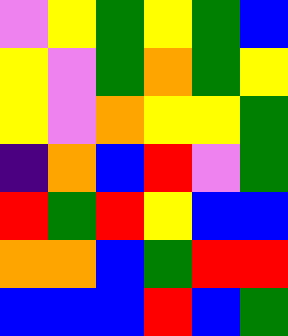[["violet", "yellow", "green", "yellow", "green", "blue"], ["yellow", "violet", "green", "orange", "green", "yellow"], ["yellow", "violet", "orange", "yellow", "yellow", "green"], ["indigo", "orange", "blue", "red", "violet", "green"], ["red", "green", "red", "yellow", "blue", "blue"], ["orange", "orange", "blue", "green", "red", "red"], ["blue", "blue", "blue", "red", "blue", "green"]]